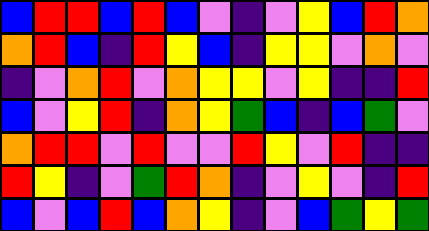[["blue", "red", "red", "blue", "red", "blue", "violet", "indigo", "violet", "yellow", "blue", "red", "orange"], ["orange", "red", "blue", "indigo", "red", "yellow", "blue", "indigo", "yellow", "yellow", "violet", "orange", "violet"], ["indigo", "violet", "orange", "red", "violet", "orange", "yellow", "yellow", "violet", "yellow", "indigo", "indigo", "red"], ["blue", "violet", "yellow", "red", "indigo", "orange", "yellow", "green", "blue", "indigo", "blue", "green", "violet"], ["orange", "red", "red", "violet", "red", "violet", "violet", "red", "yellow", "violet", "red", "indigo", "indigo"], ["red", "yellow", "indigo", "violet", "green", "red", "orange", "indigo", "violet", "yellow", "violet", "indigo", "red"], ["blue", "violet", "blue", "red", "blue", "orange", "yellow", "indigo", "violet", "blue", "green", "yellow", "green"]]